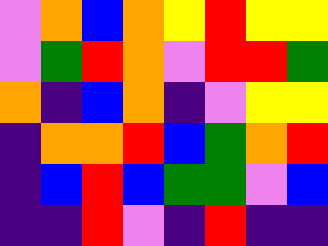[["violet", "orange", "blue", "orange", "yellow", "red", "yellow", "yellow"], ["violet", "green", "red", "orange", "violet", "red", "red", "green"], ["orange", "indigo", "blue", "orange", "indigo", "violet", "yellow", "yellow"], ["indigo", "orange", "orange", "red", "blue", "green", "orange", "red"], ["indigo", "blue", "red", "blue", "green", "green", "violet", "blue"], ["indigo", "indigo", "red", "violet", "indigo", "red", "indigo", "indigo"]]